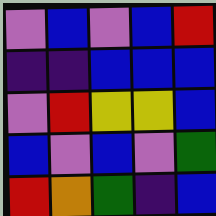[["violet", "blue", "violet", "blue", "red"], ["indigo", "indigo", "blue", "blue", "blue"], ["violet", "red", "yellow", "yellow", "blue"], ["blue", "violet", "blue", "violet", "green"], ["red", "orange", "green", "indigo", "blue"]]